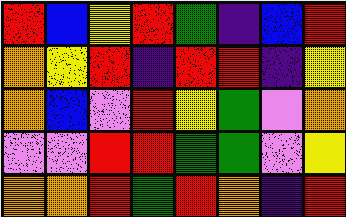[["red", "blue", "yellow", "red", "green", "indigo", "blue", "red"], ["orange", "yellow", "red", "indigo", "red", "red", "indigo", "yellow"], ["orange", "blue", "violet", "red", "yellow", "green", "violet", "orange"], ["violet", "violet", "red", "red", "green", "green", "violet", "yellow"], ["orange", "orange", "red", "green", "red", "orange", "indigo", "red"]]